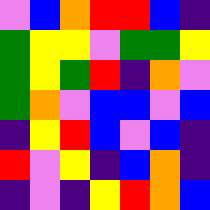[["violet", "blue", "orange", "red", "red", "blue", "indigo"], ["green", "yellow", "yellow", "violet", "green", "green", "yellow"], ["green", "yellow", "green", "red", "indigo", "orange", "violet"], ["green", "orange", "violet", "blue", "blue", "violet", "blue"], ["indigo", "yellow", "red", "blue", "violet", "blue", "indigo"], ["red", "violet", "yellow", "indigo", "blue", "orange", "indigo"], ["indigo", "violet", "indigo", "yellow", "red", "orange", "blue"]]